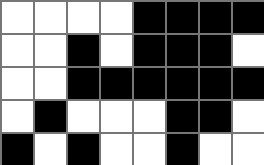[["white", "white", "white", "white", "black", "black", "black", "black"], ["white", "white", "black", "white", "black", "black", "black", "white"], ["white", "white", "black", "black", "black", "black", "black", "black"], ["white", "black", "white", "white", "white", "black", "black", "white"], ["black", "white", "black", "white", "white", "black", "white", "white"]]